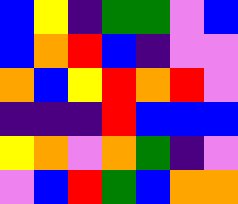[["blue", "yellow", "indigo", "green", "green", "violet", "blue"], ["blue", "orange", "red", "blue", "indigo", "violet", "violet"], ["orange", "blue", "yellow", "red", "orange", "red", "violet"], ["indigo", "indigo", "indigo", "red", "blue", "blue", "blue"], ["yellow", "orange", "violet", "orange", "green", "indigo", "violet"], ["violet", "blue", "red", "green", "blue", "orange", "orange"]]